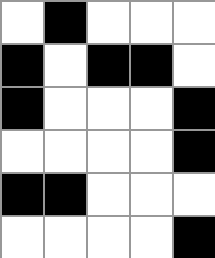[["white", "black", "white", "white", "white"], ["black", "white", "black", "black", "white"], ["black", "white", "white", "white", "black"], ["white", "white", "white", "white", "black"], ["black", "black", "white", "white", "white"], ["white", "white", "white", "white", "black"]]